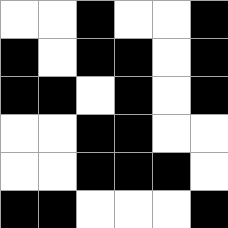[["white", "white", "black", "white", "white", "black"], ["black", "white", "black", "black", "white", "black"], ["black", "black", "white", "black", "white", "black"], ["white", "white", "black", "black", "white", "white"], ["white", "white", "black", "black", "black", "white"], ["black", "black", "white", "white", "white", "black"]]